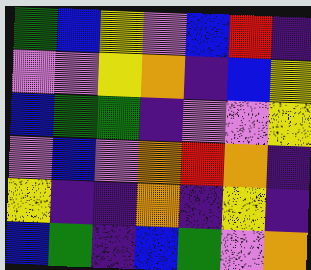[["green", "blue", "yellow", "violet", "blue", "red", "indigo"], ["violet", "violet", "yellow", "orange", "indigo", "blue", "yellow"], ["blue", "green", "green", "indigo", "violet", "violet", "yellow"], ["violet", "blue", "violet", "orange", "red", "orange", "indigo"], ["yellow", "indigo", "indigo", "orange", "indigo", "yellow", "indigo"], ["blue", "green", "indigo", "blue", "green", "violet", "orange"]]